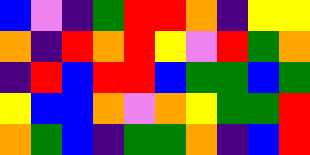[["blue", "violet", "indigo", "green", "red", "red", "orange", "indigo", "yellow", "yellow"], ["orange", "indigo", "red", "orange", "red", "yellow", "violet", "red", "green", "orange"], ["indigo", "red", "blue", "red", "red", "blue", "green", "green", "blue", "green"], ["yellow", "blue", "blue", "orange", "violet", "orange", "yellow", "green", "green", "red"], ["orange", "green", "blue", "indigo", "green", "green", "orange", "indigo", "blue", "red"]]